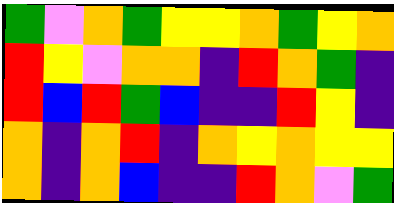[["green", "violet", "orange", "green", "yellow", "yellow", "orange", "green", "yellow", "orange"], ["red", "yellow", "violet", "orange", "orange", "indigo", "red", "orange", "green", "indigo"], ["red", "blue", "red", "green", "blue", "indigo", "indigo", "red", "yellow", "indigo"], ["orange", "indigo", "orange", "red", "indigo", "orange", "yellow", "orange", "yellow", "yellow"], ["orange", "indigo", "orange", "blue", "indigo", "indigo", "red", "orange", "violet", "green"]]